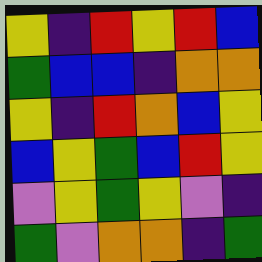[["yellow", "indigo", "red", "yellow", "red", "blue"], ["green", "blue", "blue", "indigo", "orange", "orange"], ["yellow", "indigo", "red", "orange", "blue", "yellow"], ["blue", "yellow", "green", "blue", "red", "yellow"], ["violet", "yellow", "green", "yellow", "violet", "indigo"], ["green", "violet", "orange", "orange", "indigo", "green"]]